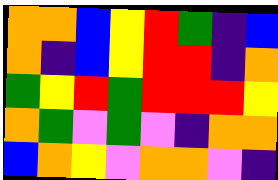[["orange", "orange", "blue", "yellow", "red", "green", "indigo", "blue"], ["orange", "indigo", "blue", "yellow", "red", "red", "indigo", "orange"], ["green", "yellow", "red", "green", "red", "red", "red", "yellow"], ["orange", "green", "violet", "green", "violet", "indigo", "orange", "orange"], ["blue", "orange", "yellow", "violet", "orange", "orange", "violet", "indigo"]]